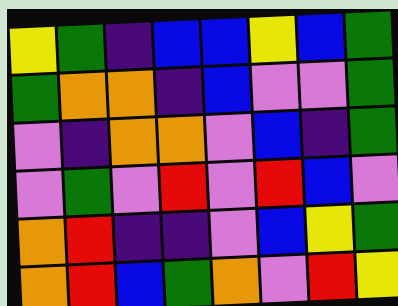[["yellow", "green", "indigo", "blue", "blue", "yellow", "blue", "green"], ["green", "orange", "orange", "indigo", "blue", "violet", "violet", "green"], ["violet", "indigo", "orange", "orange", "violet", "blue", "indigo", "green"], ["violet", "green", "violet", "red", "violet", "red", "blue", "violet"], ["orange", "red", "indigo", "indigo", "violet", "blue", "yellow", "green"], ["orange", "red", "blue", "green", "orange", "violet", "red", "yellow"]]